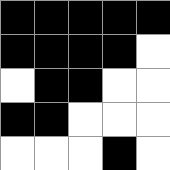[["black", "black", "black", "black", "black"], ["black", "black", "black", "black", "white"], ["white", "black", "black", "white", "white"], ["black", "black", "white", "white", "white"], ["white", "white", "white", "black", "white"]]